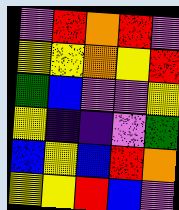[["violet", "red", "orange", "red", "violet"], ["yellow", "yellow", "orange", "yellow", "red"], ["green", "blue", "violet", "violet", "yellow"], ["yellow", "indigo", "indigo", "violet", "green"], ["blue", "yellow", "blue", "red", "orange"], ["yellow", "yellow", "red", "blue", "violet"]]